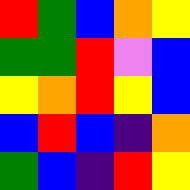[["red", "green", "blue", "orange", "yellow"], ["green", "green", "red", "violet", "blue"], ["yellow", "orange", "red", "yellow", "blue"], ["blue", "red", "blue", "indigo", "orange"], ["green", "blue", "indigo", "red", "yellow"]]